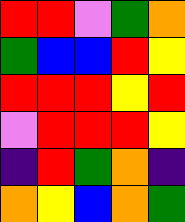[["red", "red", "violet", "green", "orange"], ["green", "blue", "blue", "red", "yellow"], ["red", "red", "red", "yellow", "red"], ["violet", "red", "red", "red", "yellow"], ["indigo", "red", "green", "orange", "indigo"], ["orange", "yellow", "blue", "orange", "green"]]